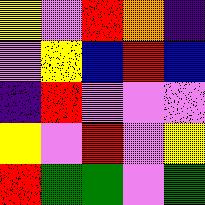[["yellow", "violet", "red", "orange", "indigo"], ["violet", "yellow", "blue", "red", "blue"], ["indigo", "red", "violet", "violet", "violet"], ["yellow", "violet", "red", "violet", "yellow"], ["red", "green", "green", "violet", "green"]]